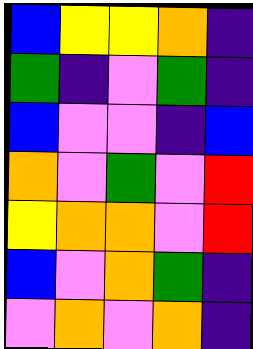[["blue", "yellow", "yellow", "orange", "indigo"], ["green", "indigo", "violet", "green", "indigo"], ["blue", "violet", "violet", "indigo", "blue"], ["orange", "violet", "green", "violet", "red"], ["yellow", "orange", "orange", "violet", "red"], ["blue", "violet", "orange", "green", "indigo"], ["violet", "orange", "violet", "orange", "indigo"]]